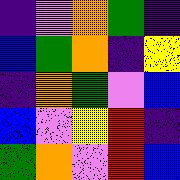[["indigo", "violet", "orange", "green", "indigo"], ["blue", "green", "orange", "indigo", "yellow"], ["indigo", "orange", "green", "violet", "blue"], ["blue", "violet", "yellow", "red", "indigo"], ["green", "orange", "violet", "red", "blue"]]